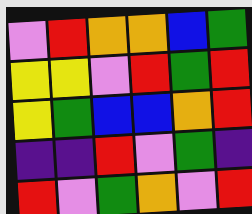[["violet", "red", "orange", "orange", "blue", "green"], ["yellow", "yellow", "violet", "red", "green", "red"], ["yellow", "green", "blue", "blue", "orange", "red"], ["indigo", "indigo", "red", "violet", "green", "indigo"], ["red", "violet", "green", "orange", "violet", "red"]]